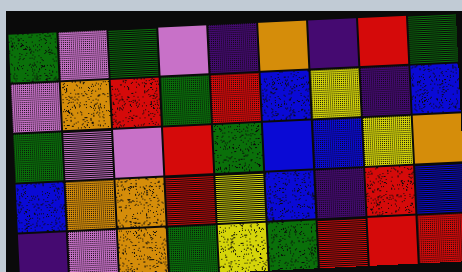[["green", "violet", "green", "violet", "indigo", "orange", "indigo", "red", "green"], ["violet", "orange", "red", "green", "red", "blue", "yellow", "indigo", "blue"], ["green", "violet", "violet", "red", "green", "blue", "blue", "yellow", "orange"], ["blue", "orange", "orange", "red", "yellow", "blue", "indigo", "red", "blue"], ["indigo", "violet", "orange", "green", "yellow", "green", "red", "red", "red"]]